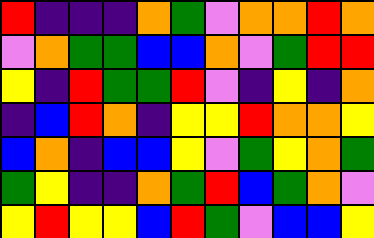[["red", "indigo", "indigo", "indigo", "orange", "green", "violet", "orange", "orange", "red", "orange"], ["violet", "orange", "green", "green", "blue", "blue", "orange", "violet", "green", "red", "red"], ["yellow", "indigo", "red", "green", "green", "red", "violet", "indigo", "yellow", "indigo", "orange"], ["indigo", "blue", "red", "orange", "indigo", "yellow", "yellow", "red", "orange", "orange", "yellow"], ["blue", "orange", "indigo", "blue", "blue", "yellow", "violet", "green", "yellow", "orange", "green"], ["green", "yellow", "indigo", "indigo", "orange", "green", "red", "blue", "green", "orange", "violet"], ["yellow", "red", "yellow", "yellow", "blue", "red", "green", "violet", "blue", "blue", "yellow"]]